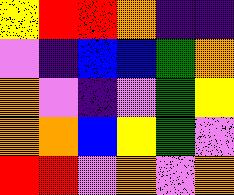[["yellow", "red", "red", "orange", "indigo", "indigo"], ["violet", "indigo", "blue", "blue", "green", "orange"], ["orange", "violet", "indigo", "violet", "green", "yellow"], ["orange", "orange", "blue", "yellow", "green", "violet"], ["red", "red", "violet", "orange", "violet", "orange"]]